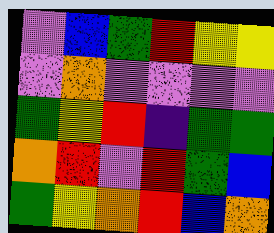[["violet", "blue", "green", "red", "yellow", "yellow"], ["violet", "orange", "violet", "violet", "violet", "violet"], ["green", "yellow", "red", "indigo", "green", "green"], ["orange", "red", "violet", "red", "green", "blue"], ["green", "yellow", "orange", "red", "blue", "orange"]]